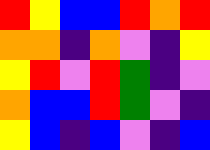[["red", "yellow", "blue", "blue", "red", "orange", "red"], ["orange", "orange", "indigo", "orange", "violet", "indigo", "yellow"], ["yellow", "red", "violet", "red", "green", "indigo", "violet"], ["orange", "blue", "blue", "red", "green", "violet", "indigo"], ["yellow", "blue", "indigo", "blue", "violet", "indigo", "blue"]]